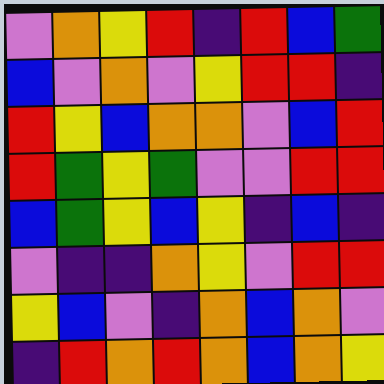[["violet", "orange", "yellow", "red", "indigo", "red", "blue", "green"], ["blue", "violet", "orange", "violet", "yellow", "red", "red", "indigo"], ["red", "yellow", "blue", "orange", "orange", "violet", "blue", "red"], ["red", "green", "yellow", "green", "violet", "violet", "red", "red"], ["blue", "green", "yellow", "blue", "yellow", "indigo", "blue", "indigo"], ["violet", "indigo", "indigo", "orange", "yellow", "violet", "red", "red"], ["yellow", "blue", "violet", "indigo", "orange", "blue", "orange", "violet"], ["indigo", "red", "orange", "red", "orange", "blue", "orange", "yellow"]]